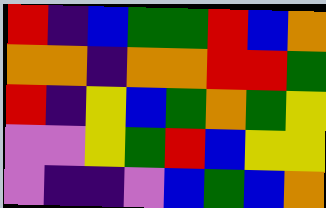[["red", "indigo", "blue", "green", "green", "red", "blue", "orange"], ["orange", "orange", "indigo", "orange", "orange", "red", "red", "green"], ["red", "indigo", "yellow", "blue", "green", "orange", "green", "yellow"], ["violet", "violet", "yellow", "green", "red", "blue", "yellow", "yellow"], ["violet", "indigo", "indigo", "violet", "blue", "green", "blue", "orange"]]